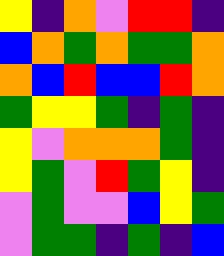[["yellow", "indigo", "orange", "violet", "red", "red", "indigo"], ["blue", "orange", "green", "orange", "green", "green", "orange"], ["orange", "blue", "red", "blue", "blue", "red", "orange"], ["green", "yellow", "yellow", "green", "indigo", "green", "indigo"], ["yellow", "violet", "orange", "orange", "orange", "green", "indigo"], ["yellow", "green", "violet", "red", "green", "yellow", "indigo"], ["violet", "green", "violet", "violet", "blue", "yellow", "green"], ["violet", "green", "green", "indigo", "green", "indigo", "blue"]]